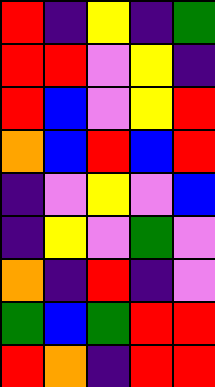[["red", "indigo", "yellow", "indigo", "green"], ["red", "red", "violet", "yellow", "indigo"], ["red", "blue", "violet", "yellow", "red"], ["orange", "blue", "red", "blue", "red"], ["indigo", "violet", "yellow", "violet", "blue"], ["indigo", "yellow", "violet", "green", "violet"], ["orange", "indigo", "red", "indigo", "violet"], ["green", "blue", "green", "red", "red"], ["red", "orange", "indigo", "red", "red"]]